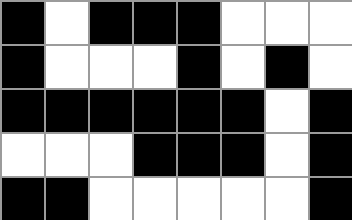[["black", "white", "black", "black", "black", "white", "white", "white"], ["black", "white", "white", "white", "black", "white", "black", "white"], ["black", "black", "black", "black", "black", "black", "white", "black"], ["white", "white", "white", "black", "black", "black", "white", "black"], ["black", "black", "white", "white", "white", "white", "white", "black"]]